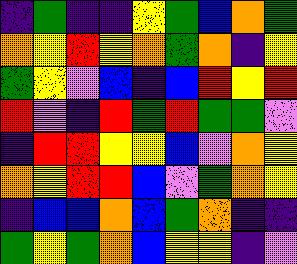[["indigo", "green", "indigo", "indigo", "yellow", "green", "blue", "orange", "green"], ["orange", "yellow", "red", "yellow", "orange", "green", "orange", "indigo", "yellow"], ["green", "yellow", "violet", "blue", "indigo", "blue", "red", "yellow", "red"], ["red", "violet", "indigo", "red", "green", "red", "green", "green", "violet"], ["indigo", "red", "red", "yellow", "yellow", "blue", "violet", "orange", "yellow"], ["orange", "yellow", "red", "red", "blue", "violet", "green", "orange", "yellow"], ["indigo", "blue", "blue", "orange", "blue", "green", "orange", "indigo", "indigo"], ["green", "yellow", "green", "orange", "blue", "yellow", "yellow", "indigo", "violet"]]